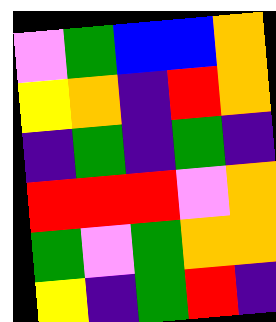[["violet", "green", "blue", "blue", "orange"], ["yellow", "orange", "indigo", "red", "orange"], ["indigo", "green", "indigo", "green", "indigo"], ["red", "red", "red", "violet", "orange"], ["green", "violet", "green", "orange", "orange"], ["yellow", "indigo", "green", "red", "indigo"]]